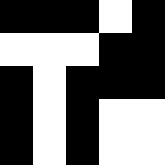[["black", "black", "black", "white", "black"], ["white", "white", "white", "black", "black"], ["black", "white", "black", "black", "black"], ["black", "white", "black", "white", "white"], ["black", "white", "black", "white", "white"]]